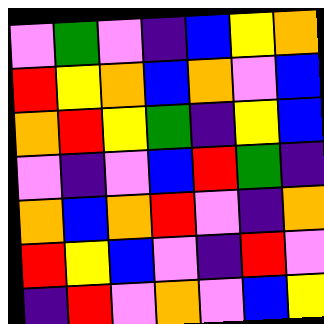[["violet", "green", "violet", "indigo", "blue", "yellow", "orange"], ["red", "yellow", "orange", "blue", "orange", "violet", "blue"], ["orange", "red", "yellow", "green", "indigo", "yellow", "blue"], ["violet", "indigo", "violet", "blue", "red", "green", "indigo"], ["orange", "blue", "orange", "red", "violet", "indigo", "orange"], ["red", "yellow", "blue", "violet", "indigo", "red", "violet"], ["indigo", "red", "violet", "orange", "violet", "blue", "yellow"]]